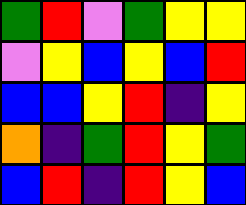[["green", "red", "violet", "green", "yellow", "yellow"], ["violet", "yellow", "blue", "yellow", "blue", "red"], ["blue", "blue", "yellow", "red", "indigo", "yellow"], ["orange", "indigo", "green", "red", "yellow", "green"], ["blue", "red", "indigo", "red", "yellow", "blue"]]